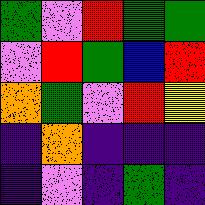[["green", "violet", "red", "green", "green"], ["violet", "red", "green", "blue", "red"], ["orange", "green", "violet", "red", "yellow"], ["indigo", "orange", "indigo", "indigo", "indigo"], ["indigo", "violet", "indigo", "green", "indigo"]]